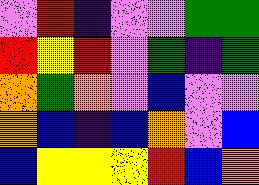[["violet", "red", "indigo", "violet", "violet", "green", "green"], ["red", "yellow", "red", "violet", "green", "indigo", "green"], ["orange", "green", "orange", "violet", "blue", "violet", "violet"], ["orange", "blue", "indigo", "blue", "orange", "violet", "blue"], ["blue", "yellow", "yellow", "yellow", "red", "blue", "orange"]]